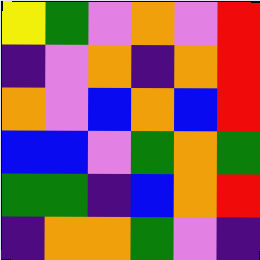[["yellow", "green", "violet", "orange", "violet", "red"], ["indigo", "violet", "orange", "indigo", "orange", "red"], ["orange", "violet", "blue", "orange", "blue", "red"], ["blue", "blue", "violet", "green", "orange", "green"], ["green", "green", "indigo", "blue", "orange", "red"], ["indigo", "orange", "orange", "green", "violet", "indigo"]]